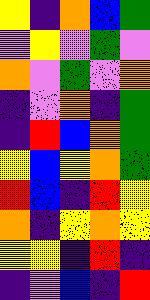[["yellow", "indigo", "orange", "blue", "green"], ["violet", "yellow", "violet", "green", "violet"], ["orange", "violet", "green", "violet", "orange"], ["indigo", "violet", "orange", "indigo", "green"], ["indigo", "red", "blue", "orange", "green"], ["yellow", "blue", "yellow", "orange", "green"], ["red", "blue", "indigo", "red", "yellow"], ["orange", "indigo", "yellow", "orange", "yellow"], ["yellow", "yellow", "indigo", "red", "indigo"], ["indigo", "violet", "blue", "indigo", "red"]]